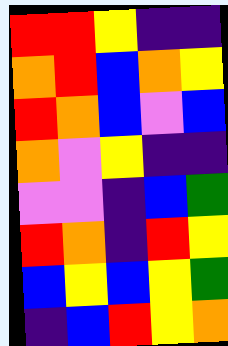[["red", "red", "yellow", "indigo", "indigo"], ["orange", "red", "blue", "orange", "yellow"], ["red", "orange", "blue", "violet", "blue"], ["orange", "violet", "yellow", "indigo", "indigo"], ["violet", "violet", "indigo", "blue", "green"], ["red", "orange", "indigo", "red", "yellow"], ["blue", "yellow", "blue", "yellow", "green"], ["indigo", "blue", "red", "yellow", "orange"]]